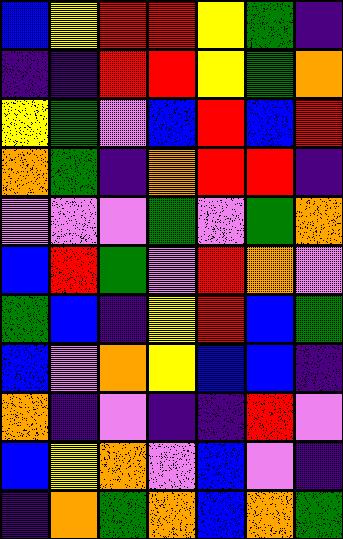[["blue", "yellow", "red", "red", "yellow", "green", "indigo"], ["indigo", "indigo", "red", "red", "yellow", "green", "orange"], ["yellow", "green", "violet", "blue", "red", "blue", "red"], ["orange", "green", "indigo", "orange", "red", "red", "indigo"], ["violet", "violet", "violet", "green", "violet", "green", "orange"], ["blue", "red", "green", "violet", "red", "orange", "violet"], ["green", "blue", "indigo", "yellow", "red", "blue", "green"], ["blue", "violet", "orange", "yellow", "blue", "blue", "indigo"], ["orange", "indigo", "violet", "indigo", "indigo", "red", "violet"], ["blue", "yellow", "orange", "violet", "blue", "violet", "indigo"], ["indigo", "orange", "green", "orange", "blue", "orange", "green"]]